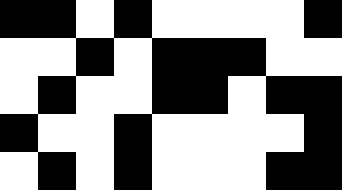[["black", "black", "white", "black", "white", "white", "white", "white", "black"], ["white", "white", "black", "white", "black", "black", "black", "white", "white"], ["white", "black", "white", "white", "black", "black", "white", "black", "black"], ["black", "white", "white", "black", "white", "white", "white", "white", "black"], ["white", "black", "white", "black", "white", "white", "white", "black", "black"]]